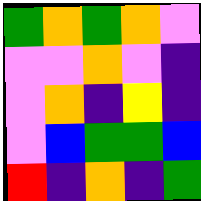[["green", "orange", "green", "orange", "violet"], ["violet", "violet", "orange", "violet", "indigo"], ["violet", "orange", "indigo", "yellow", "indigo"], ["violet", "blue", "green", "green", "blue"], ["red", "indigo", "orange", "indigo", "green"]]